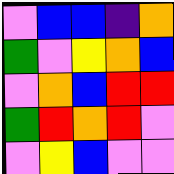[["violet", "blue", "blue", "indigo", "orange"], ["green", "violet", "yellow", "orange", "blue"], ["violet", "orange", "blue", "red", "red"], ["green", "red", "orange", "red", "violet"], ["violet", "yellow", "blue", "violet", "violet"]]